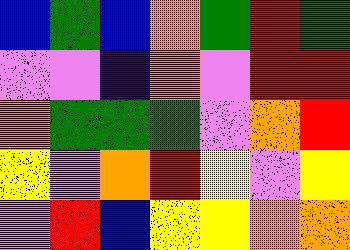[["blue", "green", "blue", "orange", "green", "red", "green"], ["violet", "violet", "indigo", "orange", "violet", "red", "red"], ["orange", "green", "green", "green", "violet", "orange", "red"], ["yellow", "violet", "orange", "red", "yellow", "violet", "yellow"], ["violet", "red", "blue", "yellow", "yellow", "orange", "orange"]]